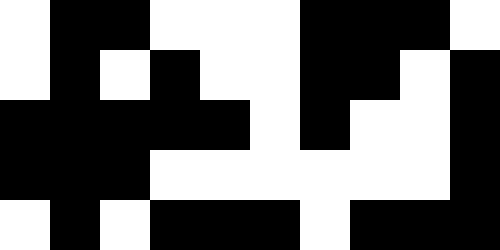[["white", "black", "black", "white", "white", "white", "black", "black", "black", "white"], ["white", "black", "white", "black", "white", "white", "black", "black", "white", "black"], ["black", "black", "black", "black", "black", "white", "black", "white", "white", "black"], ["black", "black", "black", "white", "white", "white", "white", "white", "white", "black"], ["white", "black", "white", "black", "black", "black", "white", "black", "black", "black"]]